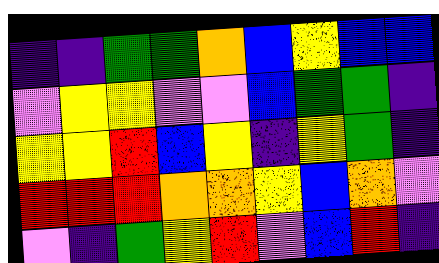[["indigo", "indigo", "green", "green", "orange", "blue", "yellow", "blue", "blue"], ["violet", "yellow", "yellow", "violet", "violet", "blue", "green", "green", "indigo"], ["yellow", "yellow", "red", "blue", "yellow", "indigo", "yellow", "green", "indigo"], ["red", "red", "red", "orange", "orange", "yellow", "blue", "orange", "violet"], ["violet", "indigo", "green", "yellow", "red", "violet", "blue", "red", "indigo"]]